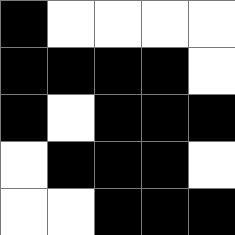[["black", "white", "white", "white", "white"], ["black", "black", "black", "black", "white"], ["black", "white", "black", "black", "black"], ["white", "black", "black", "black", "white"], ["white", "white", "black", "black", "black"]]